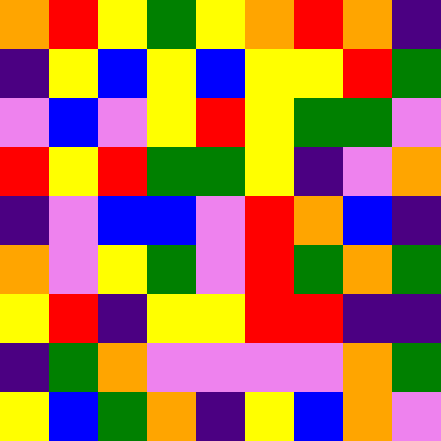[["orange", "red", "yellow", "green", "yellow", "orange", "red", "orange", "indigo"], ["indigo", "yellow", "blue", "yellow", "blue", "yellow", "yellow", "red", "green"], ["violet", "blue", "violet", "yellow", "red", "yellow", "green", "green", "violet"], ["red", "yellow", "red", "green", "green", "yellow", "indigo", "violet", "orange"], ["indigo", "violet", "blue", "blue", "violet", "red", "orange", "blue", "indigo"], ["orange", "violet", "yellow", "green", "violet", "red", "green", "orange", "green"], ["yellow", "red", "indigo", "yellow", "yellow", "red", "red", "indigo", "indigo"], ["indigo", "green", "orange", "violet", "violet", "violet", "violet", "orange", "green"], ["yellow", "blue", "green", "orange", "indigo", "yellow", "blue", "orange", "violet"]]